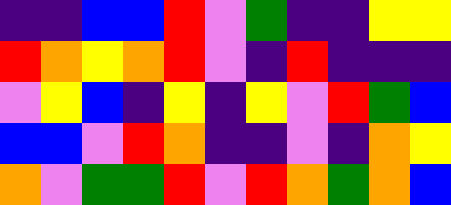[["indigo", "indigo", "blue", "blue", "red", "violet", "green", "indigo", "indigo", "yellow", "yellow"], ["red", "orange", "yellow", "orange", "red", "violet", "indigo", "red", "indigo", "indigo", "indigo"], ["violet", "yellow", "blue", "indigo", "yellow", "indigo", "yellow", "violet", "red", "green", "blue"], ["blue", "blue", "violet", "red", "orange", "indigo", "indigo", "violet", "indigo", "orange", "yellow"], ["orange", "violet", "green", "green", "red", "violet", "red", "orange", "green", "orange", "blue"]]